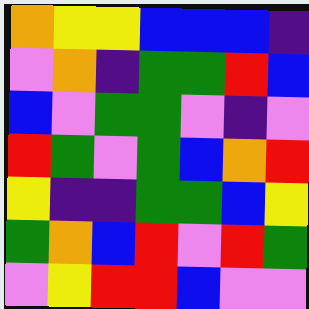[["orange", "yellow", "yellow", "blue", "blue", "blue", "indigo"], ["violet", "orange", "indigo", "green", "green", "red", "blue"], ["blue", "violet", "green", "green", "violet", "indigo", "violet"], ["red", "green", "violet", "green", "blue", "orange", "red"], ["yellow", "indigo", "indigo", "green", "green", "blue", "yellow"], ["green", "orange", "blue", "red", "violet", "red", "green"], ["violet", "yellow", "red", "red", "blue", "violet", "violet"]]